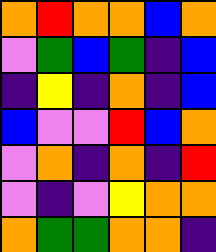[["orange", "red", "orange", "orange", "blue", "orange"], ["violet", "green", "blue", "green", "indigo", "blue"], ["indigo", "yellow", "indigo", "orange", "indigo", "blue"], ["blue", "violet", "violet", "red", "blue", "orange"], ["violet", "orange", "indigo", "orange", "indigo", "red"], ["violet", "indigo", "violet", "yellow", "orange", "orange"], ["orange", "green", "green", "orange", "orange", "indigo"]]